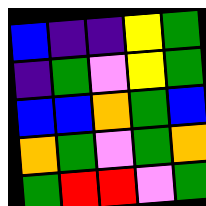[["blue", "indigo", "indigo", "yellow", "green"], ["indigo", "green", "violet", "yellow", "green"], ["blue", "blue", "orange", "green", "blue"], ["orange", "green", "violet", "green", "orange"], ["green", "red", "red", "violet", "green"]]